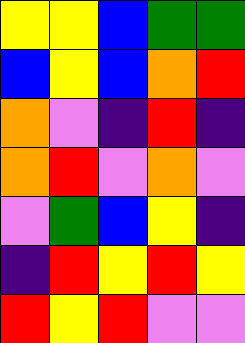[["yellow", "yellow", "blue", "green", "green"], ["blue", "yellow", "blue", "orange", "red"], ["orange", "violet", "indigo", "red", "indigo"], ["orange", "red", "violet", "orange", "violet"], ["violet", "green", "blue", "yellow", "indigo"], ["indigo", "red", "yellow", "red", "yellow"], ["red", "yellow", "red", "violet", "violet"]]